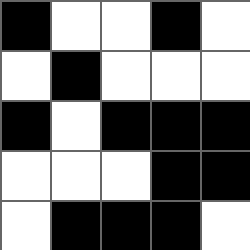[["black", "white", "white", "black", "white"], ["white", "black", "white", "white", "white"], ["black", "white", "black", "black", "black"], ["white", "white", "white", "black", "black"], ["white", "black", "black", "black", "white"]]